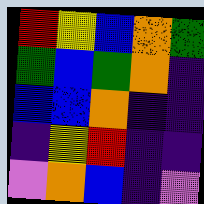[["red", "yellow", "blue", "orange", "green"], ["green", "blue", "green", "orange", "indigo"], ["blue", "blue", "orange", "indigo", "indigo"], ["indigo", "yellow", "red", "indigo", "indigo"], ["violet", "orange", "blue", "indigo", "violet"]]